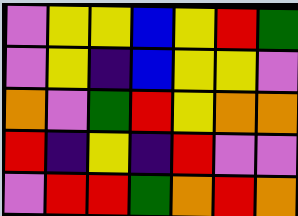[["violet", "yellow", "yellow", "blue", "yellow", "red", "green"], ["violet", "yellow", "indigo", "blue", "yellow", "yellow", "violet"], ["orange", "violet", "green", "red", "yellow", "orange", "orange"], ["red", "indigo", "yellow", "indigo", "red", "violet", "violet"], ["violet", "red", "red", "green", "orange", "red", "orange"]]